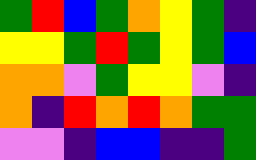[["green", "red", "blue", "green", "orange", "yellow", "green", "indigo"], ["yellow", "yellow", "green", "red", "green", "yellow", "green", "blue"], ["orange", "orange", "violet", "green", "yellow", "yellow", "violet", "indigo"], ["orange", "indigo", "red", "orange", "red", "orange", "green", "green"], ["violet", "violet", "indigo", "blue", "blue", "indigo", "indigo", "green"]]